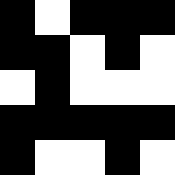[["black", "white", "black", "black", "black"], ["black", "black", "white", "black", "white"], ["white", "black", "white", "white", "white"], ["black", "black", "black", "black", "black"], ["black", "white", "white", "black", "white"]]